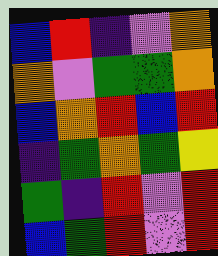[["blue", "red", "indigo", "violet", "orange"], ["orange", "violet", "green", "green", "orange"], ["blue", "orange", "red", "blue", "red"], ["indigo", "green", "orange", "green", "yellow"], ["green", "indigo", "red", "violet", "red"], ["blue", "green", "red", "violet", "red"]]